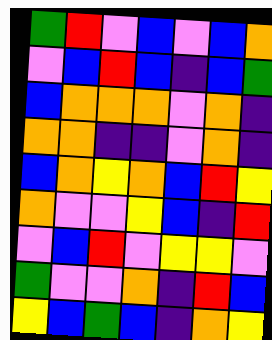[["green", "red", "violet", "blue", "violet", "blue", "orange"], ["violet", "blue", "red", "blue", "indigo", "blue", "green"], ["blue", "orange", "orange", "orange", "violet", "orange", "indigo"], ["orange", "orange", "indigo", "indigo", "violet", "orange", "indigo"], ["blue", "orange", "yellow", "orange", "blue", "red", "yellow"], ["orange", "violet", "violet", "yellow", "blue", "indigo", "red"], ["violet", "blue", "red", "violet", "yellow", "yellow", "violet"], ["green", "violet", "violet", "orange", "indigo", "red", "blue"], ["yellow", "blue", "green", "blue", "indigo", "orange", "yellow"]]